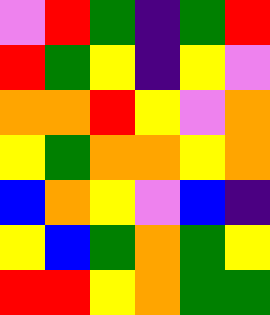[["violet", "red", "green", "indigo", "green", "red"], ["red", "green", "yellow", "indigo", "yellow", "violet"], ["orange", "orange", "red", "yellow", "violet", "orange"], ["yellow", "green", "orange", "orange", "yellow", "orange"], ["blue", "orange", "yellow", "violet", "blue", "indigo"], ["yellow", "blue", "green", "orange", "green", "yellow"], ["red", "red", "yellow", "orange", "green", "green"]]